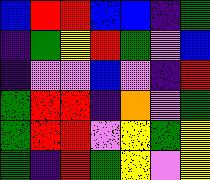[["blue", "red", "red", "blue", "blue", "indigo", "green"], ["indigo", "green", "yellow", "red", "green", "violet", "blue"], ["indigo", "violet", "violet", "blue", "violet", "indigo", "red"], ["green", "red", "red", "indigo", "orange", "violet", "green"], ["green", "red", "red", "violet", "yellow", "green", "yellow"], ["green", "indigo", "red", "green", "yellow", "violet", "yellow"]]